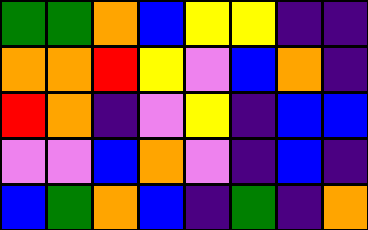[["green", "green", "orange", "blue", "yellow", "yellow", "indigo", "indigo"], ["orange", "orange", "red", "yellow", "violet", "blue", "orange", "indigo"], ["red", "orange", "indigo", "violet", "yellow", "indigo", "blue", "blue"], ["violet", "violet", "blue", "orange", "violet", "indigo", "blue", "indigo"], ["blue", "green", "orange", "blue", "indigo", "green", "indigo", "orange"]]